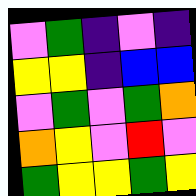[["violet", "green", "indigo", "violet", "indigo"], ["yellow", "yellow", "indigo", "blue", "blue"], ["violet", "green", "violet", "green", "orange"], ["orange", "yellow", "violet", "red", "violet"], ["green", "yellow", "yellow", "green", "yellow"]]